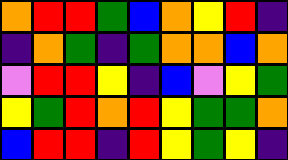[["orange", "red", "red", "green", "blue", "orange", "yellow", "red", "indigo"], ["indigo", "orange", "green", "indigo", "green", "orange", "orange", "blue", "orange"], ["violet", "red", "red", "yellow", "indigo", "blue", "violet", "yellow", "green"], ["yellow", "green", "red", "orange", "red", "yellow", "green", "green", "orange"], ["blue", "red", "red", "indigo", "red", "yellow", "green", "yellow", "indigo"]]